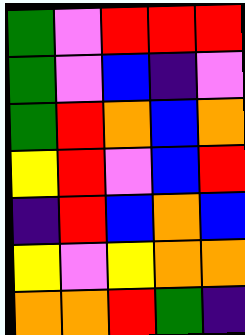[["green", "violet", "red", "red", "red"], ["green", "violet", "blue", "indigo", "violet"], ["green", "red", "orange", "blue", "orange"], ["yellow", "red", "violet", "blue", "red"], ["indigo", "red", "blue", "orange", "blue"], ["yellow", "violet", "yellow", "orange", "orange"], ["orange", "orange", "red", "green", "indigo"]]